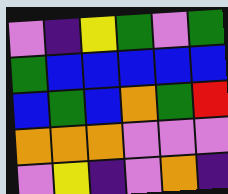[["violet", "indigo", "yellow", "green", "violet", "green"], ["green", "blue", "blue", "blue", "blue", "blue"], ["blue", "green", "blue", "orange", "green", "red"], ["orange", "orange", "orange", "violet", "violet", "violet"], ["violet", "yellow", "indigo", "violet", "orange", "indigo"]]